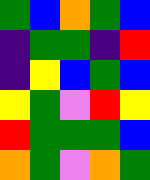[["green", "blue", "orange", "green", "blue"], ["indigo", "green", "green", "indigo", "red"], ["indigo", "yellow", "blue", "green", "blue"], ["yellow", "green", "violet", "red", "yellow"], ["red", "green", "green", "green", "blue"], ["orange", "green", "violet", "orange", "green"]]